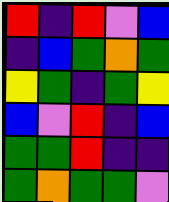[["red", "indigo", "red", "violet", "blue"], ["indigo", "blue", "green", "orange", "green"], ["yellow", "green", "indigo", "green", "yellow"], ["blue", "violet", "red", "indigo", "blue"], ["green", "green", "red", "indigo", "indigo"], ["green", "orange", "green", "green", "violet"]]